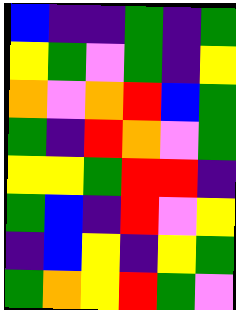[["blue", "indigo", "indigo", "green", "indigo", "green"], ["yellow", "green", "violet", "green", "indigo", "yellow"], ["orange", "violet", "orange", "red", "blue", "green"], ["green", "indigo", "red", "orange", "violet", "green"], ["yellow", "yellow", "green", "red", "red", "indigo"], ["green", "blue", "indigo", "red", "violet", "yellow"], ["indigo", "blue", "yellow", "indigo", "yellow", "green"], ["green", "orange", "yellow", "red", "green", "violet"]]